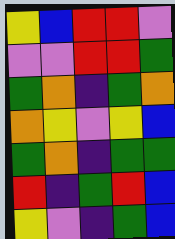[["yellow", "blue", "red", "red", "violet"], ["violet", "violet", "red", "red", "green"], ["green", "orange", "indigo", "green", "orange"], ["orange", "yellow", "violet", "yellow", "blue"], ["green", "orange", "indigo", "green", "green"], ["red", "indigo", "green", "red", "blue"], ["yellow", "violet", "indigo", "green", "blue"]]